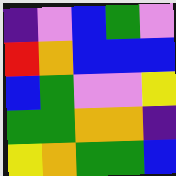[["indigo", "violet", "blue", "green", "violet"], ["red", "orange", "blue", "blue", "blue"], ["blue", "green", "violet", "violet", "yellow"], ["green", "green", "orange", "orange", "indigo"], ["yellow", "orange", "green", "green", "blue"]]